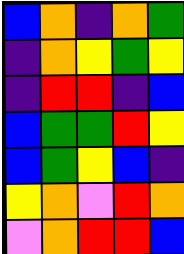[["blue", "orange", "indigo", "orange", "green"], ["indigo", "orange", "yellow", "green", "yellow"], ["indigo", "red", "red", "indigo", "blue"], ["blue", "green", "green", "red", "yellow"], ["blue", "green", "yellow", "blue", "indigo"], ["yellow", "orange", "violet", "red", "orange"], ["violet", "orange", "red", "red", "blue"]]